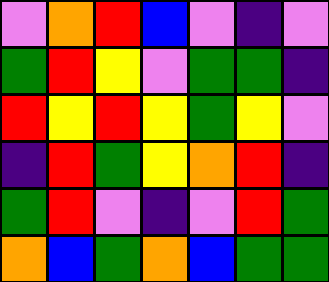[["violet", "orange", "red", "blue", "violet", "indigo", "violet"], ["green", "red", "yellow", "violet", "green", "green", "indigo"], ["red", "yellow", "red", "yellow", "green", "yellow", "violet"], ["indigo", "red", "green", "yellow", "orange", "red", "indigo"], ["green", "red", "violet", "indigo", "violet", "red", "green"], ["orange", "blue", "green", "orange", "blue", "green", "green"]]